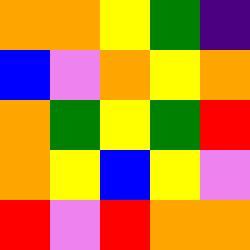[["orange", "orange", "yellow", "green", "indigo"], ["blue", "violet", "orange", "yellow", "orange"], ["orange", "green", "yellow", "green", "red"], ["orange", "yellow", "blue", "yellow", "violet"], ["red", "violet", "red", "orange", "orange"]]